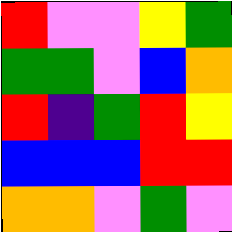[["red", "violet", "violet", "yellow", "green"], ["green", "green", "violet", "blue", "orange"], ["red", "indigo", "green", "red", "yellow"], ["blue", "blue", "blue", "red", "red"], ["orange", "orange", "violet", "green", "violet"]]